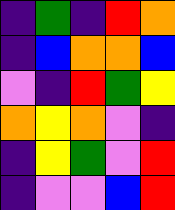[["indigo", "green", "indigo", "red", "orange"], ["indigo", "blue", "orange", "orange", "blue"], ["violet", "indigo", "red", "green", "yellow"], ["orange", "yellow", "orange", "violet", "indigo"], ["indigo", "yellow", "green", "violet", "red"], ["indigo", "violet", "violet", "blue", "red"]]